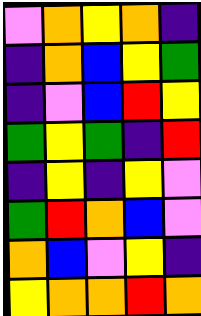[["violet", "orange", "yellow", "orange", "indigo"], ["indigo", "orange", "blue", "yellow", "green"], ["indigo", "violet", "blue", "red", "yellow"], ["green", "yellow", "green", "indigo", "red"], ["indigo", "yellow", "indigo", "yellow", "violet"], ["green", "red", "orange", "blue", "violet"], ["orange", "blue", "violet", "yellow", "indigo"], ["yellow", "orange", "orange", "red", "orange"]]